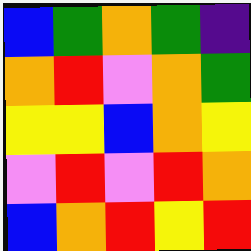[["blue", "green", "orange", "green", "indigo"], ["orange", "red", "violet", "orange", "green"], ["yellow", "yellow", "blue", "orange", "yellow"], ["violet", "red", "violet", "red", "orange"], ["blue", "orange", "red", "yellow", "red"]]